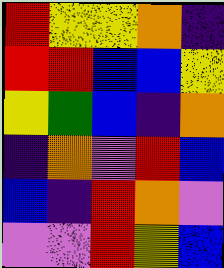[["red", "yellow", "yellow", "orange", "indigo"], ["red", "red", "blue", "blue", "yellow"], ["yellow", "green", "blue", "indigo", "orange"], ["indigo", "orange", "violet", "red", "blue"], ["blue", "indigo", "red", "orange", "violet"], ["violet", "violet", "red", "yellow", "blue"]]